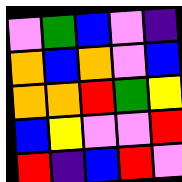[["violet", "green", "blue", "violet", "indigo"], ["orange", "blue", "orange", "violet", "blue"], ["orange", "orange", "red", "green", "yellow"], ["blue", "yellow", "violet", "violet", "red"], ["red", "indigo", "blue", "red", "violet"]]